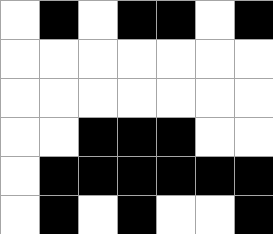[["white", "black", "white", "black", "black", "white", "black"], ["white", "white", "white", "white", "white", "white", "white"], ["white", "white", "white", "white", "white", "white", "white"], ["white", "white", "black", "black", "black", "white", "white"], ["white", "black", "black", "black", "black", "black", "black"], ["white", "black", "white", "black", "white", "white", "black"]]